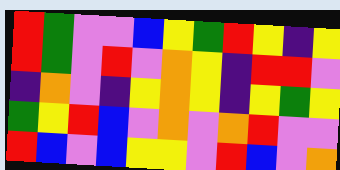[["red", "green", "violet", "violet", "blue", "yellow", "green", "red", "yellow", "indigo", "yellow"], ["red", "green", "violet", "red", "violet", "orange", "yellow", "indigo", "red", "red", "violet"], ["indigo", "orange", "violet", "indigo", "yellow", "orange", "yellow", "indigo", "yellow", "green", "yellow"], ["green", "yellow", "red", "blue", "violet", "orange", "violet", "orange", "red", "violet", "violet"], ["red", "blue", "violet", "blue", "yellow", "yellow", "violet", "red", "blue", "violet", "orange"]]